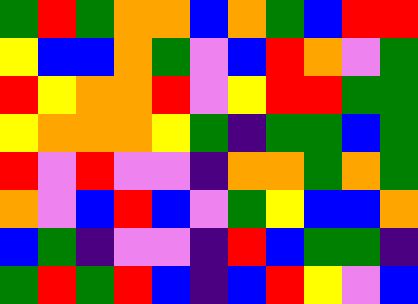[["green", "red", "green", "orange", "orange", "blue", "orange", "green", "blue", "red", "red"], ["yellow", "blue", "blue", "orange", "green", "violet", "blue", "red", "orange", "violet", "green"], ["red", "yellow", "orange", "orange", "red", "violet", "yellow", "red", "red", "green", "green"], ["yellow", "orange", "orange", "orange", "yellow", "green", "indigo", "green", "green", "blue", "green"], ["red", "violet", "red", "violet", "violet", "indigo", "orange", "orange", "green", "orange", "green"], ["orange", "violet", "blue", "red", "blue", "violet", "green", "yellow", "blue", "blue", "orange"], ["blue", "green", "indigo", "violet", "violet", "indigo", "red", "blue", "green", "green", "indigo"], ["green", "red", "green", "red", "blue", "indigo", "blue", "red", "yellow", "violet", "blue"]]